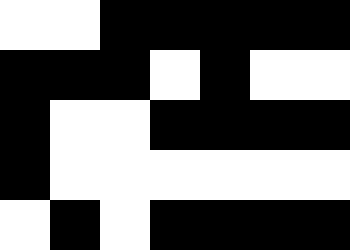[["white", "white", "black", "black", "black", "black", "black"], ["black", "black", "black", "white", "black", "white", "white"], ["black", "white", "white", "black", "black", "black", "black"], ["black", "white", "white", "white", "white", "white", "white"], ["white", "black", "white", "black", "black", "black", "black"]]